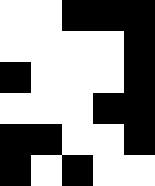[["white", "white", "black", "black", "black"], ["white", "white", "white", "white", "black"], ["black", "white", "white", "white", "black"], ["white", "white", "white", "black", "black"], ["black", "black", "white", "white", "black"], ["black", "white", "black", "white", "white"]]